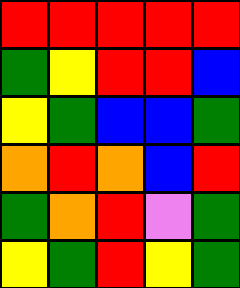[["red", "red", "red", "red", "red"], ["green", "yellow", "red", "red", "blue"], ["yellow", "green", "blue", "blue", "green"], ["orange", "red", "orange", "blue", "red"], ["green", "orange", "red", "violet", "green"], ["yellow", "green", "red", "yellow", "green"]]